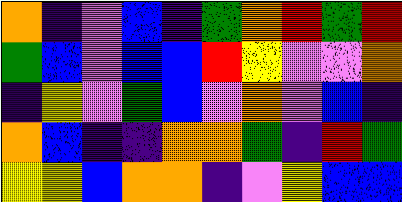[["orange", "indigo", "violet", "blue", "indigo", "green", "orange", "red", "green", "red"], ["green", "blue", "violet", "blue", "blue", "red", "yellow", "violet", "violet", "orange"], ["indigo", "yellow", "violet", "green", "blue", "violet", "orange", "violet", "blue", "indigo"], ["orange", "blue", "indigo", "indigo", "orange", "orange", "green", "indigo", "red", "green"], ["yellow", "yellow", "blue", "orange", "orange", "indigo", "violet", "yellow", "blue", "blue"]]